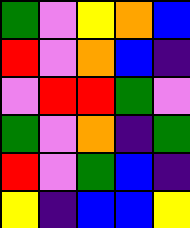[["green", "violet", "yellow", "orange", "blue"], ["red", "violet", "orange", "blue", "indigo"], ["violet", "red", "red", "green", "violet"], ["green", "violet", "orange", "indigo", "green"], ["red", "violet", "green", "blue", "indigo"], ["yellow", "indigo", "blue", "blue", "yellow"]]